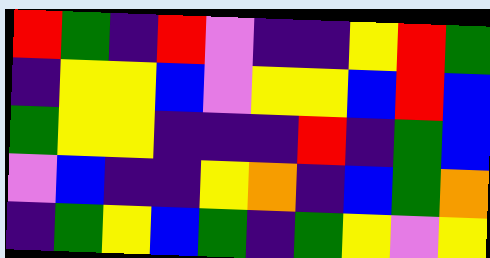[["red", "green", "indigo", "red", "violet", "indigo", "indigo", "yellow", "red", "green"], ["indigo", "yellow", "yellow", "blue", "violet", "yellow", "yellow", "blue", "red", "blue"], ["green", "yellow", "yellow", "indigo", "indigo", "indigo", "red", "indigo", "green", "blue"], ["violet", "blue", "indigo", "indigo", "yellow", "orange", "indigo", "blue", "green", "orange"], ["indigo", "green", "yellow", "blue", "green", "indigo", "green", "yellow", "violet", "yellow"]]